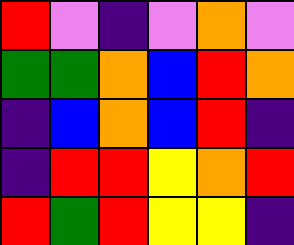[["red", "violet", "indigo", "violet", "orange", "violet"], ["green", "green", "orange", "blue", "red", "orange"], ["indigo", "blue", "orange", "blue", "red", "indigo"], ["indigo", "red", "red", "yellow", "orange", "red"], ["red", "green", "red", "yellow", "yellow", "indigo"]]